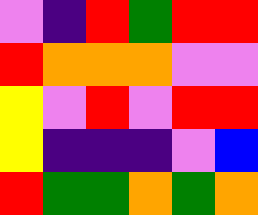[["violet", "indigo", "red", "green", "red", "red"], ["red", "orange", "orange", "orange", "violet", "violet"], ["yellow", "violet", "red", "violet", "red", "red"], ["yellow", "indigo", "indigo", "indigo", "violet", "blue"], ["red", "green", "green", "orange", "green", "orange"]]